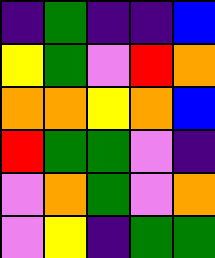[["indigo", "green", "indigo", "indigo", "blue"], ["yellow", "green", "violet", "red", "orange"], ["orange", "orange", "yellow", "orange", "blue"], ["red", "green", "green", "violet", "indigo"], ["violet", "orange", "green", "violet", "orange"], ["violet", "yellow", "indigo", "green", "green"]]